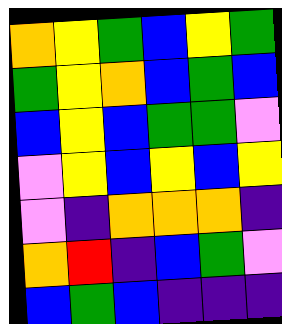[["orange", "yellow", "green", "blue", "yellow", "green"], ["green", "yellow", "orange", "blue", "green", "blue"], ["blue", "yellow", "blue", "green", "green", "violet"], ["violet", "yellow", "blue", "yellow", "blue", "yellow"], ["violet", "indigo", "orange", "orange", "orange", "indigo"], ["orange", "red", "indigo", "blue", "green", "violet"], ["blue", "green", "blue", "indigo", "indigo", "indigo"]]